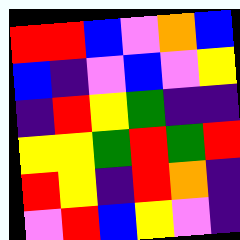[["red", "red", "blue", "violet", "orange", "blue"], ["blue", "indigo", "violet", "blue", "violet", "yellow"], ["indigo", "red", "yellow", "green", "indigo", "indigo"], ["yellow", "yellow", "green", "red", "green", "red"], ["red", "yellow", "indigo", "red", "orange", "indigo"], ["violet", "red", "blue", "yellow", "violet", "indigo"]]